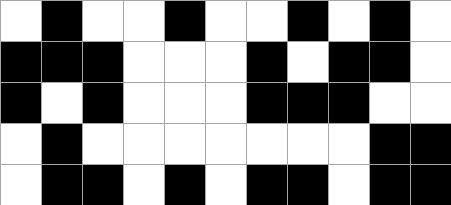[["white", "black", "white", "white", "black", "white", "white", "black", "white", "black", "white"], ["black", "black", "black", "white", "white", "white", "black", "white", "black", "black", "white"], ["black", "white", "black", "white", "white", "white", "black", "black", "black", "white", "white"], ["white", "black", "white", "white", "white", "white", "white", "white", "white", "black", "black"], ["white", "black", "black", "white", "black", "white", "black", "black", "white", "black", "black"]]